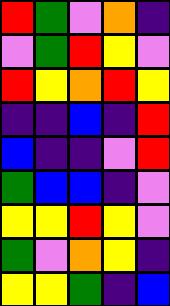[["red", "green", "violet", "orange", "indigo"], ["violet", "green", "red", "yellow", "violet"], ["red", "yellow", "orange", "red", "yellow"], ["indigo", "indigo", "blue", "indigo", "red"], ["blue", "indigo", "indigo", "violet", "red"], ["green", "blue", "blue", "indigo", "violet"], ["yellow", "yellow", "red", "yellow", "violet"], ["green", "violet", "orange", "yellow", "indigo"], ["yellow", "yellow", "green", "indigo", "blue"]]